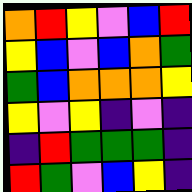[["orange", "red", "yellow", "violet", "blue", "red"], ["yellow", "blue", "violet", "blue", "orange", "green"], ["green", "blue", "orange", "orange", "orange", "yellow"], ["yellow", "violet", "yellow", "indigo", "violet", "indigo"], ["indigo", "red", "green", "green", "green", "indigo"], ["red", "green", "violet", "blue", "yellow", "indigo"]]